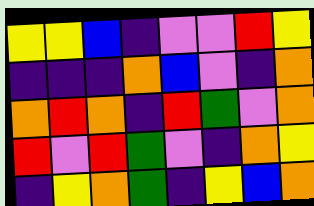[["yellow", "yellow", "blue", "indigo", "violet", "violet", "red", "yellow"], ["indigo", "indigo", "indigo", "orange", "blue", "violet", "indigo", "orange"], ["orange", "red", "orange", "indigo", "red", "green", "violet", "orange"], ["red", "violet", "red", "green", "violet", "indigo", "orange", "yellow"], ["indigo", "yellow", "orange", "green", "indigo", "yellow", "blue", "orange"]]